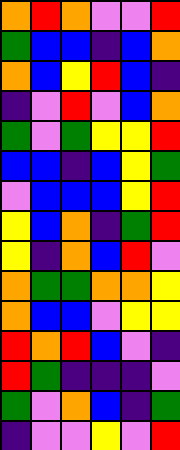[["orange", "red", "orange", "violet", "violet", "red"], ["green", "blue", "blue", "indigo", "blue", "orange"], ["orange", "blue", "yellow", "red", "blue", "indigo"], ["indigo", "violet", "red", "violet", "blue", "orange"], ["green", "violet", "green", "yellow", "yellow", "red"], ["blue", "blue", "indigo", "blue", "yellow", "green"], ["violet", "blue", "blue", "blue", "yellow", "red"], ["yellow", "blue", "orange", "indigo", "green", "red"], ["yellow", "indigo", "orange", "blue", "red", "violet"], ["orange", "green", "green", "orange", "orange", "yellow"], ["orange", "blue", "blue", "violet", "yellow", "yellow"], ["red", "orange", "red", "blue", "violet", "indigo"], ["red", "green", "indigo", "indigo", "indigo", "violet"], ["green", "violet", "orange", "blue", "indigo", "green"], ["indigo", "violet", "violet", "yellow", "violet", "red"]]